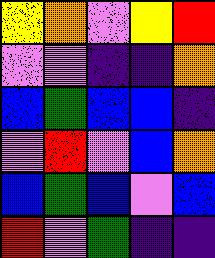[["yellow", "orange", "violet", "yellow", "red"], ["violet", "violet", "indigo", "indigo", "orange"], ["blue", "green", "blue", "blue", "indigo"], ["violet", "red", "violet", "blue", "orange"], ["blue", "green", "blue", "violet", "blue"], ["red", "violet", "green", "indigo", "indigo"]]